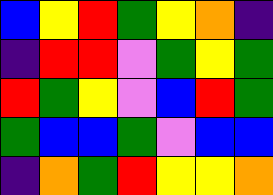[["blue", "yellow", "red", "green", "yellow", "orange", "indigo"], ["indigo", "red", "red", "violet", "green", "yellow", "green"], ["red", "green", "yellow", "violet", "blue", "red", "green"], ["green", "blue", "blue", "green", "violet", "blue", "blue"], ["indigo", "orange", "green", "red", "yellow", "yellow", "orange"]]